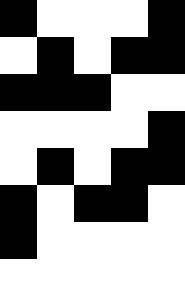[["black", "white", "white", "white", "black"], ["white", "black", "white", "black", "black"], ["black", "black", "black", "white", "white"], ["white", "white", "white", "white", "black"], ["white", "black", "white", "black", "black"], ["black", "white", "black", "black", "white"], ["black", "white", "white", "white", "white"], ["white", "white", "white", "white", "white"]]